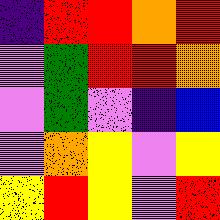[["indigo", "red", "red", "orange", "red"], ["violet", "green", "red", "red", "orange"], ["violet", "green", "violet", "indigo", "blue"], ["violet", "orange", "yellow", "violet", "yellow"], ["yellow", "red", "yellow", "violet", "red"]]